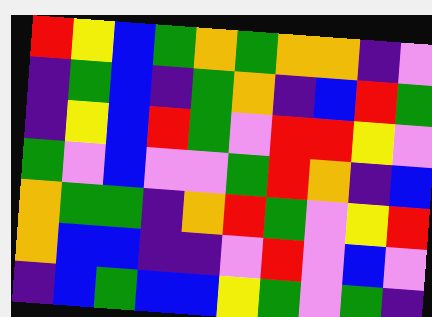[["red", "yellow", "blue", "green", "orange", "green", "orange", "orange", "indigo", "violet"], ["indigo", "green", "blue", "indigo", "green", "orange", "indigo", "blue", "red", "green"], ["indigo", "yellow", "blue", "red", "green", "violet", "red", "red", "yellow", "violet"], ["green", "violet", "blue", "violet", "violet", "green", "red", "orange", "indigo", "blue"], ["orange", "green", "green", "indigo", "orange", "red", "green", "violet", "yellow", "red"], ["orange", "blue", "blue", "indigo", "indigo", "violet", "red", "violet", "blue", "violet"], ["indigo", "blue", "green", "blue", "blue", "yellow", "green", "violet", "green", "indigo"]]